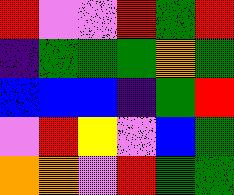[["red", "violet", "violet", "red", "green", "red"], ["indigo", "green", "green", "green", "orange", "green"], ["blue", "blue", "blue", "indigo", "green", "red"], ["violet", "red", "yellow", "violet", "blue", "green"], ["orange", "orange", "violet", "red", "green", "green"]]